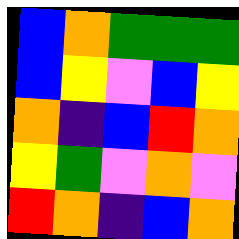[["blue", "orange", "green", "green", "green"], ["blue", "yellow", "violet", "blue", "yellow"], ["orange", "indigo", "blue", "red", "orange"], ["yellow", "green", "violet", "orange", "violet"], ["red", "orange", "indigo", "blue", "orange"]]